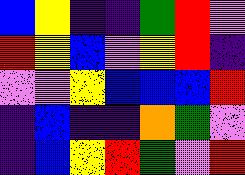[["blue", "yellow", "indigo", "indigo", "green", "red", "violet"], ["red", "yellow", "blue", "violet", "yellow", "red", "indigo"], ["violet", "violet", "yellow", "blue", "blue", "blue", "red"], ["indigo", "blue", "indigo", "indigo", "orange", "green", "violet"], ["indigo", "blue", "yellow", "red", "green", "violet", "red"]]